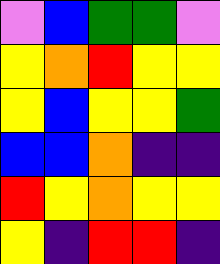[["violet", "blue", "green", "green", "violet"], ["yellow", "orange", "red", "yellow", "yellow"], ["yellow", "blue", "yellow", "yellow", "green"], ["blue", "blue", "orange", "indigo", "indigo"], ["red", "yellow", "orange", "yellow", "yellow"], ["yellow", "indigo", "red", "red", "indigo"]]